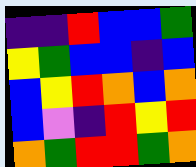[["indigo", "indigo", "red", "blue", "blue", "green"], ["yellow", "green", "blue", "blue", "indigo", "blue"], ["blue", "yellow", "red", "orange", "blue", "orange"], ["blue", "violet", "indigo", "red", "yellow", "red"], ["orange", "green", "red", "red", "green", "orange"]]